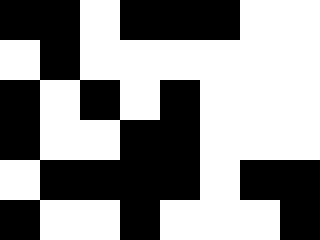[["black", "black", "white", "black", "black", "black", "white", "white"], ["white", "black", "white", "white", "white", "white", "white", "white"], ["black", "white", "black", "white", "black", "white", "white", "white"], ["black", "white", "white", "black", "black", "white", "white", "white"], ["white", "black", "black", "black", "black", "white", "black", "black"], ["black", "white", "white", "black", "white", "white", "white", "black"]]